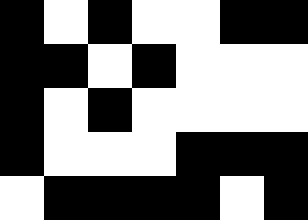[["black", "white", "black", "white", "white", "black", "black"], ["black", "black", "white", "black", "white", "white", "white"], ["black", "white", "black", "white", "white", "white", "white"], ["black", "white", "white", "white", "black", "black", "black"], ["white", "black", "black", "black", "black", "white", "black"]]